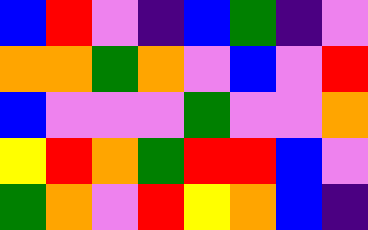[["blue", "red", "violet", "indigo", "blue", "green", "indigo", "violet"], ["orange", "orange", "green", "orange", "violet", "blue", "violet", "red"], ["blue", "violet", "violet", "violet", "green", "violet", "violet", "orange"], ["yellow", "red", "orange", "green", "red", "red", "blue", "violet"], ["green", "orange", "violet", "red", "yellow", "orange", "blue", "indigo"]]